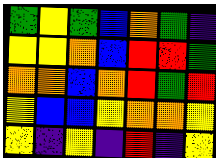[["green", "yellow", "green", "blue", "orange", "green", "indigo"], ["yellow", "yellow", "orange", "blue", "red", "red", "green"], ["orange", "orange", "blue", "orange", "red", "green", "red"], ["yellow", "blue", "blue", "yellow", "orange", "orange", "yellow"], ["yellow", "indigo", "yellow", "indigo", "red", "indigo", "yellow"]]